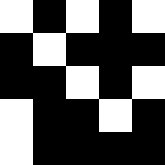[["white", "black", "white", "black", "white"], ["black", "white", "black", "black", "black"], ["black", "black", "white", "black", "white"], ["white", "black", "black", "white", "black"], ["white", "black", "black", "black", "black"]]